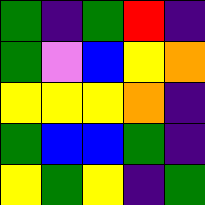[["green", "indigo", "green", "red", "indigo"], ["green", "violet", "blue", "yellow", "orange"], ["yellow", "yellow", "yellow", "orange", "indigo"], ["green", "blue", "blue", "green", "indigo"], ["yellow", "green", "yellow", "indigo", "green"]]